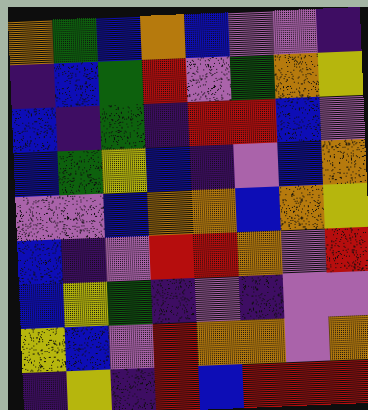[["orange", "green", "blue", "orange", "blue", "violet", "violet", "indigo"], ["indigo", "blue", "green", "red", "violet", "green", "orange", "yellow"], ["blue", "indigo", "green", "indigo", "red", "red", "blue", "violet"], ["blue", "green", "yellow", "blue", "indigo", "violet", "blue", "orange"], ["violet", "violet", "blue", "orange", "orange", "blue", "orange", "yellow"], ["blue", "indigo", "violet", "red", "red", "orange", "violet", "red"], ["blue", "yellow", "green", "indigo", "violet", "indigo", "violet", "violet"], ["yellow", "blue", "violet", "red", "orange", "orange", "violet", "orange"], ["indigo", "yellow", "indigo", "red", "blue", "red", "red", "red"]]